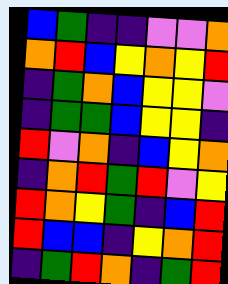[["blue", "green", "indigo", "indigo", "violet", "violet", "orange"], ["orange", "red", "blue", "yellow", "orange", "yellow", "red"], ["indigo", "green", "orange", "blue", "yellow", "yellow", "violet"], ["indigo", "green", "green", "blue", "yellow", "yellow", "indigo"], ["red", "violet", "orange", "indigo", "blue", "yellow", "orange"], ["indigo", "orange", "red", "green", "red", "violet", "yellow"], ["red", "orange", "yellow", "green", "indigo", "blue", "red"], ["red", "blue", "blue", "indigo", "yellow", "orange", "red"], ["indigo", "green", "red", "orange", "indigo", "green", "red"]]